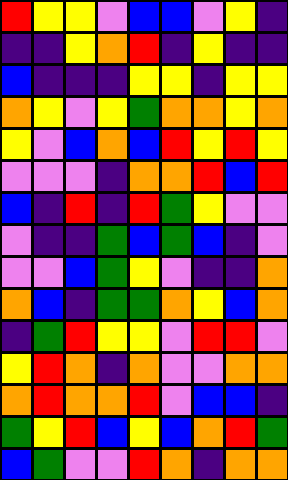[["red", "yellow", "yellow", "violet", "blue", "blue", "violet", "yellow", "indigo"], ["indigo", "indigo", "yellow", "orange", "red", "indigo", "yellow", "indigo", "indigo"], ["blue", "indigo", "indigo", "indigo", "yellow", "yellow", "indigo", "yellow", "yellow"], ["orange", "yellow", "violet", "yellow", "green", "orange", "orange", "yellow", "orange"], ["yellow", "violet", "blue", "orange", "blue", "red", "yellow", "red", "yellow"], ["violet", "violet", "violet", "indigo", "orange", "orange", "red", "blue", "red"], ["blue", "indigo", "red", "indigo", "red", "green", "yellow", "violet", "violet"], ["violet", "indigo", "indigo", "green", "blue", "green", "blue", "indigo", "violet"], ["violet", "violet", "blue", "green", "yellow", "violet", "indigo", "indigo", "orange"], ["orange", "blue", "indigo", "green", "green", "orange", "yellow", "blue", "orange"], ["indigo", "green", "red", "yellow", "yellow", "violet", "red", "red", "violet"], ["yellow", "red", "orange", "indigo", "orange", "violet", "violet", "orange", "orange"], ["orange", "red", "orange", "orange", "red", "violet", "blue", "blue", "indigo"], ["green", "yellow", "red", "blue", "yellow", "blue", "orange", "red", "green"], ["blue", "green", "violet", "violet", "red", "orange", "indigo", "orange", "orange"]]